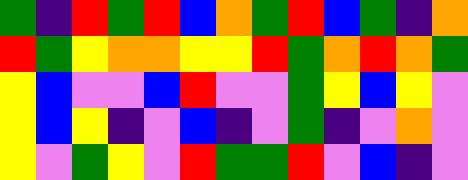[["green", "indigo", "red", "green", "red", "blue", "orange", "green", "red", "blue", "green", "indigo", "orange"], ["red", "green", "yellow", "orange", "orange", "yellow", "yellow", "red", "green", "orange", "red", "orange", "green"], ["yellow", "blue", "violet", "violet", "blue", "red", "violet", "violet", "green", "yellow", "blue", "yellow", "violet"], ["yellow", "blue", "yellow", "indigo", "violet", "blue", "indigo", "violet", "green", "indigo", "violet", "orange", "violet"], ["yellow", "violet", "green", "yellow", "violet", "red", "green", "green", "red", "violet", "blue", "indigo", "violet"]]